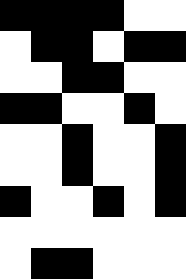[["black", "black", "black", "black", "white", "white"], ["white", "black", "black", "white", "black", "black"], ["white", "white", "black", "black", "white", "white"], ["black", "black", "white", "white", "black", "white"], ["white", "white", "black", "white", "white", "black"], ["white", "white", "black", "white", "white", "black"], ["black", "white", "white", "black", "white", "black"], ["white", "white", "white", "white", "white", "white"], ["white", "black", "black", "white", "white", "white"]]